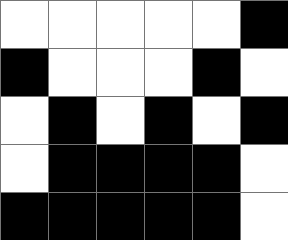[["white", "white", "white", "white", "white", "black"], ["black", "white", "white", "white", "black", "white"], ["white", "black", "white", "black", "white", "black"], ["white", "black", "black", "black", "black", "white"], ["black", "black", "black", "black", "black", "white"]]